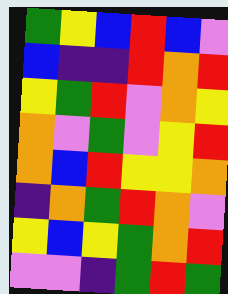[["green", "yellow", "blue", "red", "blue", "violet"], ["blue", "indigo", "indigo", "red", "orange", "red"], ["yellow", "green", "red", "violet", "orange", "yellow"], ["orange", "violet", "green", "violet", "yellow", "red"], ["orange", "blue", "red", "yellow", "yellow", "orange"], ["indigo", "orange", "green", "red", "orange", "violet"], ["yellow", "blue", "yellow", "green", "orange", "red"], ["violet", "violet", "indigo", "green", "red", "green"]]